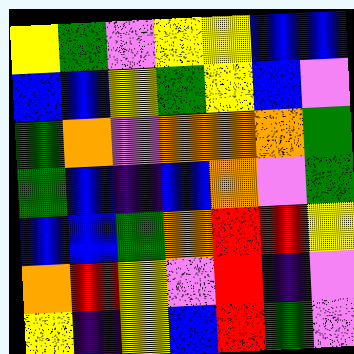[["yellow", "green", "violet", "yellow", "yellow", "blue", "blue"], ["blue", "blue", "yellow", "green", "yellow", "blue", "violet"], ["green", "orange", "violet", "orange", "orange", "orange", "green"], ["green", "blue", "indigo", "blue", "orange", "violet", "green"], ["blue", "blue", "green", "orange", "red", "red", "yellow"], ["orange", "red", "yellow", "violet", "red", "indigo", "violet"], ["yellow", "indigo", "yellow", "blue", "red", "green", "violet"]]